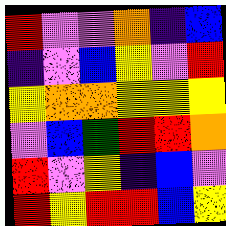[["red", "violet", "violet", "orange", "indigo", "blue"], ["indigo", "violet", "blue", "yellow", "violet", "red"], ["yellow", "orange", "orange", "yellow", "yellow", "yellow"], ["violet", "blue", "green", "red", "red", "orange"], ["red", "violet", "yellow", "indigo", "blue", "violet"], ["red", "yellow", "red", "red", "blue", "yellow"]]